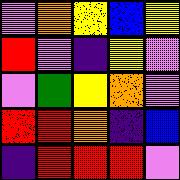[["violet", "orange", "yellow", "blue", "yellow"], ["red", "violet", "indigo", "yellow", "violet"], ["violet", "green", "yellow", "orange", "violet"], ["red", "red", "orange", "indigo", "blue"], ["indigo", "red", "red", "red", "violet"]]